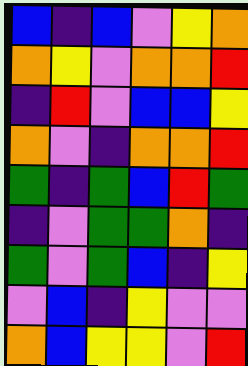[["blue", "indigo", "blue", "violet", "yellow", "orange"], ["orange", "yellow", "violet", "orange", "orange", "red"], ["indigo", "red", "violet", "blue", "blue", "yellow"], ["orange", "violet", "indigo", "orange", "orange", "red"], ["green", "indigo", "green", "blue", "red", "green"], ["indigo", "violet", "green", "green", "orange", "indigo"], ["green", "violet", "green", "blue", "indigo", "yellow"], ["violet", "blue", "indigo", "yellow", "violet", "violet"], ["orange", "blue", "yellow", "yellow", "violet", "red"]]